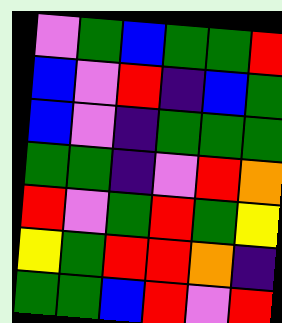[["violet", "green", "blue", "green", "green", "red"], ["blue", "violet", "red", "indigo", "blue", "green"], ["blue", "violet", "indigo", "green", "green", "green"], ["green", "green", "indigo", "violet", "red", "orange"], ["red", "violet", "green", "red", "green", "yellow"], ["yellow", "green", "red", "red", "orange", "indigo"], ["green", "green", "blue", "red", "violet", "red"]]